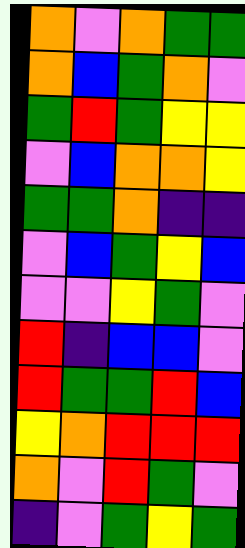[["orange", "violet", "orange", "green", "green"], ["orange", "blue", "green", "orange", "violet"], ["green", "red", "green", "yellow", "yellow"], ["violet", "blue", "orange", "orange", "yellow"], ["green", "green", "orange", "indigo", "indigo"], ["violet", "blue", "green", "yellow", "blue"], ["violet", "violet", "yellow", "green", "violet"], ["red", "indigo", "blue", "blue", "violet"], ["red", "green", "green", "red", "blue"], ["yellow", "orange", "red", "red", "red"], ["orange", "violet", "red", "green", "violet"], ["indigo", "violet", "green", "yellow", "green"]]